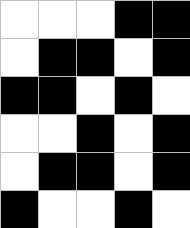[["white", "white", "white", "black", "black"], ["white", "black", "black", "white", "black"], ["black", "black", "white", "black", "white"], ["white", "white", "black", "white", "black"], ["white", "black", "black", "white", "black"], ["black", "white", "white", "black", "white"]]